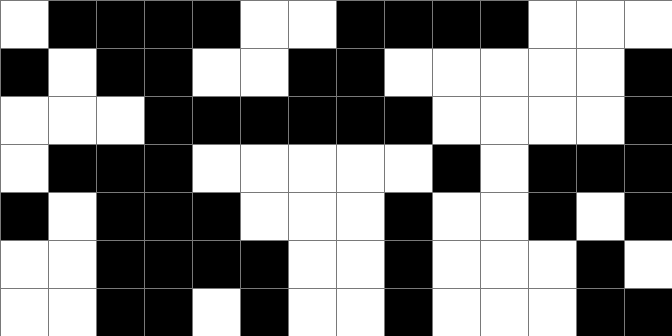[["white", "black", "black", "black", "black", "white", "white", "black", "black", "black", "black", "white", "white", "white"], ["black", "white", "black", "black", "white", "white", "black", "black", "white", "white", "white", "white", "white", "black"], ["white", "white", "white", "black", "black", "black", "black", "black", "black", "white", "white", "white", "white", "black"], ["white", "black", "black", "black", "white", "white", "white", "white", "white", "black", "white", "black", "black", "black"], ["black", "white", "black", "black", "black", "white", "white", "white", "black", "white", "white", "black", "white", "black"], ["white", "white", "black", "black", "black", "black", "white", "white", "black", "white", "white", "white", "black", "white"], ["white", "white", "black", "black", "white", "black", "white", "white", "black", "white", "white", "white", "black", "black"]]